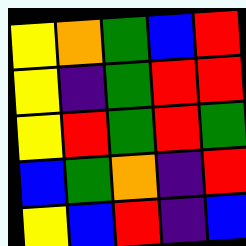[["yellow", "orange", "green", "blue", "red"], ["yellow", "indigo", "green", "red", "red"], ["yellow", "red", "green", "red", "green"], ["blue", "green", "orange", "indigo", "red"], ["yellow", "blue", "red", "indigo", "blue"]]